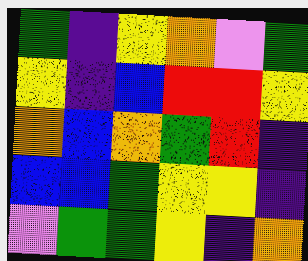[["green", "indigo", "yellow", "orange", "violet", "green"], ["yellow", "indigo", "blue", "red", "red", "yellow"], ["orange", "blue", "orange", "green", "red", "indigo"], ["blue", "blue", "green", "yellow", "yellow", "indigo"], ["violet", "green", "green", "yellow", "indigo", "orange"]]